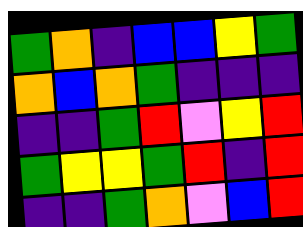[["green", "orange", "indigo", "blue", "blue", "yellow", "green"], ["orange", "blue", "orange", "green", "indigo", "indigo", "indigo"], ["indigo", "indigo", "green", "red", "violet", "yellow", "red"], ["green", "yellow", "yellow", "green", "red", "indigo", "red"], ["indigo", "indigo", "green", "orange", "violet", "blue", "red"]]